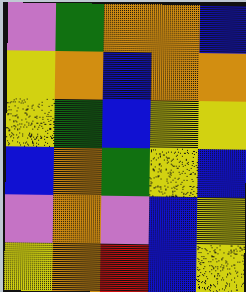[["violet", "green", "orange", "orange", "blue"], ["yellow", "orange", "blue", "orange", "orange"], ["yellow", "green", "blue", "yellow", "yellow"], ["blue", "orange", "green", "yellow", "blue"], ["violet", "orange", "violet", "blue", "yellow"], ["yellow", "orange", "red", "blue", "yellow"]]